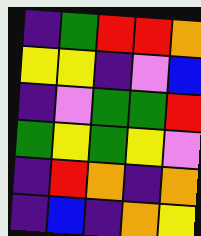[["indigo", "green", "red", "red", "orange"], ["yellow", "yellow", "indigo", "violet", "blue"], ["indigo", "violet", "green", "green", "red"], ["green", "yellow", "green", "yellow", "violet"], ["indigo", "red", "orange", "indigo", "orange"], ["indigo", "blue", "indigo", "orange", "yellow"]]